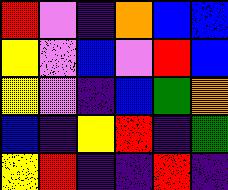[["red", "violet", "indigo", "orange", "blue", "blue"], ["yellow", "violet", "blue", "violet", "red", "blue"], ["yellow", "violet", "indigo", "blue", "green", "orange"], ["blue", "indigo", "yellow", "red", "indigo", "green"], ["yellow", "red", "indigo", "indigo", "red", "indigo"]]